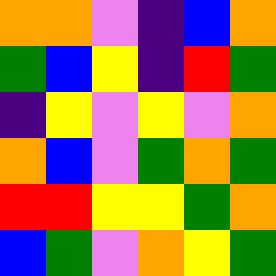[["orange", "orange", "violet", "indigo", "blue", "orange"], ["green", "blue", "yellow", "indigo", "red", "green"], ["indigo", "yellow", "violet", "yellow", "violet", "orange"], ["orange", "blue", "violet", "green", "orange", "green"], ["red", "red", "yellow", "yellow", "green", "orange"], ["blue", "green", "violet", "orange", "yellow", "green"]]